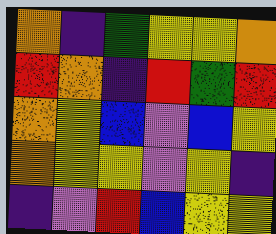[["orange", "indigo", "green", "yellow", "yellow", "orange"], ["red", "orange", "indigo", "red", "green", "red"], ["orange", "yellow", "blue", "violet", "blue", "yellow"], ["orange", "yellow", "yellow", "violet", "yellow", "indigo"], ["indigo", "violet", "red", "blue", "yellow", "yellow"]]